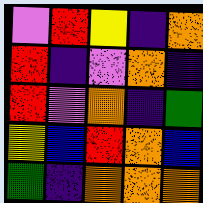[["violet", "red", "yellow", "indigo", "orange"], ["red", "indigo", "violet", "orange", "indigo"], ["red", "violet", "orange", "indigo", "green"], ["yellow", "blue", "red", "orange", "blue"], ["green", "indigo", "orange", "orange", "orange"]]